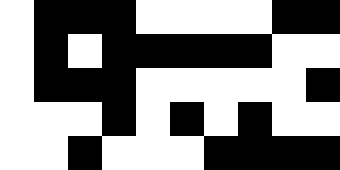[["white", "black", "black", "black", "white", "white", "white", "white", "black", "black"], ["white", "black", "white", "black", "black", "black", "black", "black", "white", "white"], ["white", "black", "black", "black", "white", "white", "white", "white", "white", "black"], ["white", "white", "white", "black", "white", "black", "white", "black", "white", "white"], ["white", "white", "black", "white", "white", "white", "black", "black", "black", "black"]]